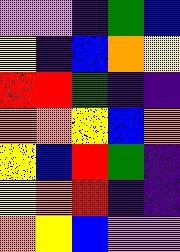[["violet", "violet", "indigo", "green", "blue"], ["yellow", "indigo", "blue", "orange", "yellow"], ["red", "red", "green", "indigo", "indigo"], ["orange", "orange", "yellow", "blue", "orange"], ["yellow", "blue", "red", "green", "indigo"], ["yellow", "orange", "red", "indigo", "indigo"], ["orange", "yellow", "blue", "violet", "violet"]]